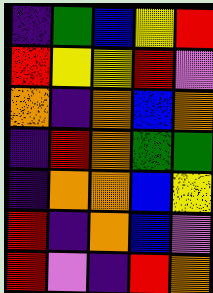[["indigo", "green", "blue", "yellow", "red"], ["red", "yellow", "yellow", "red", "violet"], ["orange", "indigo", "orange", "blue", "orange"], ["indigo", "red", "orange", "green", "green"], ["indigo", "orange", "orange", "blue", "yellow"], ["red", "indigo", "orange", "blue", "violet"], ["red", "violet", "indigo", "red", "orange"]]